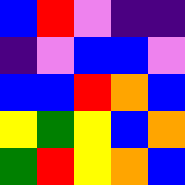[["blue", "red", "violet", "indigo", "indigo"], ["indigo", "violet", "blue", "blue", "violet"], ["blue", "blue", "red", "orange", "blue"], ["yellow", "green", "yellow", "blue", "orange"], ["green", "red", "yellow", "orange", "blue"]]